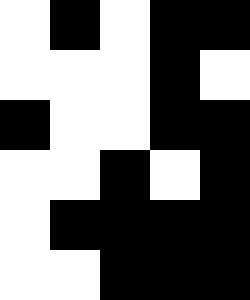[["white", "black", "white", "black", "black"], ["white", "white", "white", "black", "white"], ["black", "white", "white", "black", "black"], ["white", "white", "black", "white", "black"], ["white", "black", "black", "black", "black"], ["white", "white", "black", "black", "black"]]